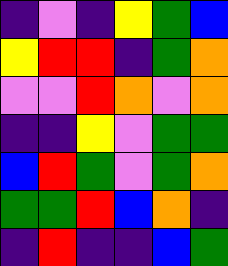[["indigo", "violet", "indigo", "yellow", "green", "blue"], ["yellow", "red", "red", "indigo", "green", "orange"], ["violet", "violet", "red", "orange", "violet", "orange"], ["indigo", "indigo", "yellow", "violet", "green", "green"], ["blue", "red", "green", "violet", "green", "orange"], ["green", "green", "red", "blue", "orange", "indigo"], ["indigo", "red", "indigo", "indigo", "blue", "green"]]